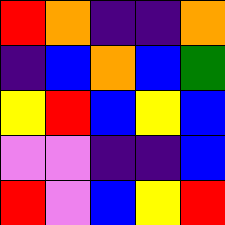[["red", "orange", "indigo", "indigo", "orange"], ["indigo", "blue", "orange", "blue", "green"], ["yellow", "red", "blue", "yellow", "blue"], ["violet", "violet", "indigo", "indigo", "blue"], ["red", "violet", "blue", "yellow", "red"]]